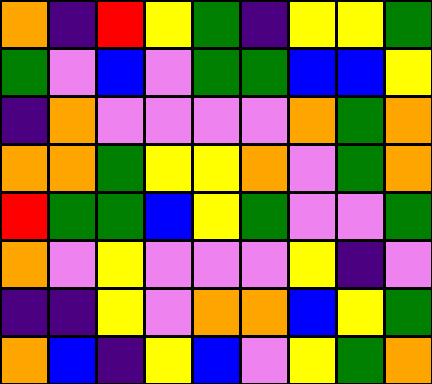[["orange", "indigo", "red", "yellow", "green", "indigo", "yellow", "yellow", "green"], ["green", "violet", "blue", "violet", "green", "green", "blue", "blue", "yellow"], ["indigo", "orange", "violet", "violet", "violet", "violet", "orange", "green", "orange"], ["orange", "orange", "green", "yellow", "yellow", "orange", "violet", "green", "orange"], ["red", "green", "green", "blue", "yellow", "green", "violet", "violet", "green"], ["orange", "violet", "yellow", "violet", "violet", "violet", "yellow", "indigo", "violet"], ["indigo", "indigo", "yellow", "violet", "orange", "orange", "blue", "yellow", "green"], ["orange", "blue", "indigo", "yellow", "blue", "violet", "yellow", "green", "orange"]]